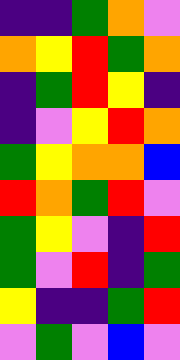[["indigo", "indigo", "green", "orange", "violet"], ["orange", "yellow", "red", "green", "orange"], ["indigo", "green", "red", "yellow", "indigo"], ["indigo", "violet", "yellow", "red", "orange"], ["green", "yellow", "orange", "orange", "blue"], ["red", "orange", "green", "red", "violet"], ["green", "yellow", "violet", "indigo", "red"], ["green", "violet", "red", "indigo", "green"], ["yellow", "indigo", "indigo", "green", "red"], ["violet", "green", "violet", "blue", "violet"]]